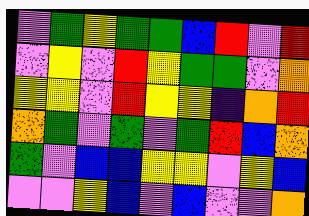[["violet", "green", "yellow", "green", "green", "blue", "red", "violet", "red"], ["violet", "yellow", "violet", "red", "yellow", "green", "green", "violet", "orange"], ["yellow", "yellow", "violet", "red", "yellow", "yellow", "indigo", "orange", "red"], ["orange", "green", "violet", "green", "violet", "green", "red", "blue", "orange"], ["green", "violet", "blue", "blue", "yellow", "yellow", "violet", "yellow", "blue"], ["violet", "violet", "yellow", "blue", "violet", "blue", "violet", "violet", "orange"]]